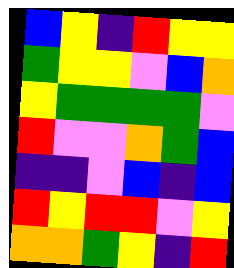[["blue", "yellow", "indigo", "red", "yellow", "yellow"], ["green", "yellow", "yellow", "violet", "blue", "orange"], ["yellow", "green", "green", "green", "green", "violet"], ["red", "violet", "violet", "orange", "green", "blue"], ["indigo", "indigo", "violet", "blue", "indigo", "blue"], ["red", "yellow", "red", "red", "violet", "yellow"], ["orange", "orange", "green", "yellow", "indigo", "red"]]